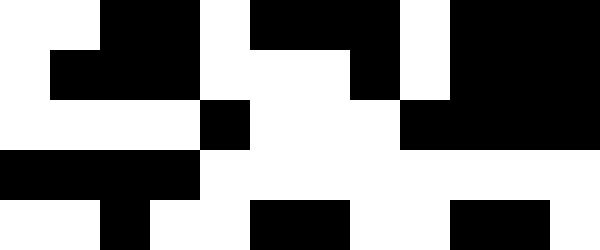[["white", "white", "black", "black", "white", "black", "black", "black", "white", "black", "black", "black"], ["white", "black", "black", "black", "white", "white", "white", "black", "white", "black", "black", "black"], ["white", "white", "white", "white", "black", "white", "white", "white", "black", "black", "black", "black"], ["black", "black", "black", "black", "white", "white", "white", "white", "white", "white", "white", "white"], ["white", "white", "black", "white", "white", "black", "black", "white", "white", "black", "black", "white"]]